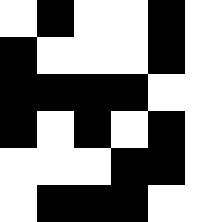[["white", "black", "white", "white", "black", "white"], ["black", "white", "white", "white", "black", "white"], ["black", "black", "black", "black", "white", "white"], ["black", "white", "black", "white", "black", "white"], ["white", "white", "white", "black", "black", "white"], ["white", "black", "black", "black", "white", "white"]]